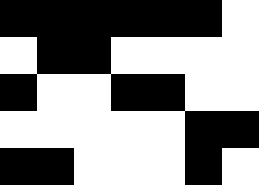[["black", "black", "black", "black", "black", "black", "white"], ["white", "black", "black", "white", "white", "white", "white"], ["black", "white", "white", "black", "black", "white", "white"], ["white", "white", "white", "white", "white", "black", "black"], ["black", "black", "white", "white", "white", "black", "white"]]